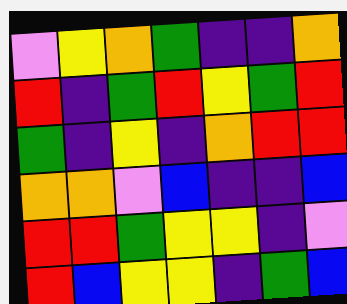[["violet", "yellow", "orange", "green", "indigo", "indigo", "orange"], ["red", "indigo", "green", "red", "yellow", "green", "red"], ["green", "indigo", "yellow", "indigo", "orange", "red", "red"], ["orange", "orange", "violet", "blue", "indigo", "indigo", "blue"], ["red", "red", "green", "yellow", "yellow", "indigo", "violet"], ["red", "blue", "yellow", "yellow", "indigo", "green", "blue"]]